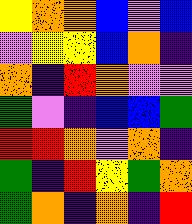[["yellow", "orange", "orange", "blue", "violet", "blue"], ["violet", "yellow", "yellow", "blue", "orange", "indigo"], ["orange", "indigo", "red", "orange", "violet", "violet"], ["green", "violet", "indigo", "blue", "blue", "green"], ["red", "red", "orange", "violet", "orange", "indigo"], ["green", "indigo", "red", "yellow", "green", "orange"], ["green", "orange", "indigo", "orange", "indigo", "red"]]